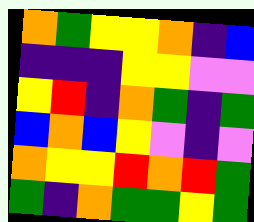[["orange", "green", "yellow", "yellow", "orange", "indigo", "blue"], ["indigo", "indigo", "indigo", "yellow", "yellow", "violet", "violet"], ["yellow", "red", "indigo", "orange", "green", "indigo", "green"], ["blue", "orange", "blue", "yellow", "violet", "indigo", "violet"], ["orange", "yellow", "yellow", "red", "orange", "red", "green"], ["green", "indigo", "orange", "green", "green", "yellow", "green"]]